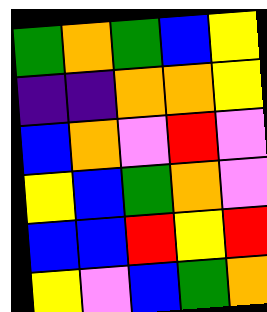[["green", "orange", "green", "blue", "yellow"], ["indigo", "indigo", "orange", "orange", "yellow"], ["blue", "orange", "violet", "red", "violet"], ["yellow", "blue", "green", "orange", "violet"], ["blue", "blue", "red", "yellow", "red"], ["yellow", "violet", "blue", "green", "orange"]]